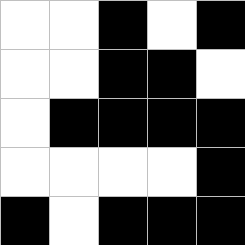[["white", "white", "black", "white", "black"], ["white", "white", "black", "black", "white"], ["white", "black", "black", "black", "black"], ["white", "white", "white", "white", "black"], ["black", "white", "black", "black", "black"]]